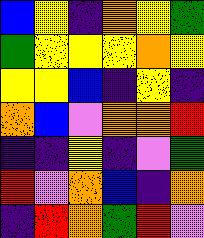[["blue", "yellow", "indigo", "orange", "yellow", "green"], ["green", "yellow", "yellow", "yellow", "orange", "yellow"], ["yellow", "yellow", "blue", "indigo", "yellow", "indigo"], ["orange", "blue", "violet", "orange", "orange", "red"], ["indigo", "indigo", "yellow", "indigo", "violet", "green"], ["red", "violet", "orange", "blue", "indigo", "orange"], ["indigo", "red", "orange", "green", "red", "violet"]]